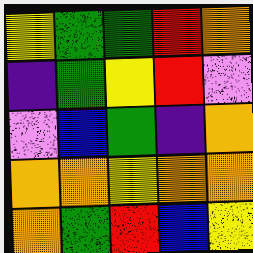[["yellow", "green", "green", "red", "orange"], ["indigo", "green", "yellow", "red", "violet"], ["violet", "blue", "green", "indigo", "orange"], ["orange", "orange", "yellow", "orange", "orange"], ["orange", "green", "red", "blue", "yellow"]]